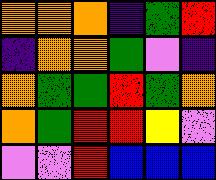[["orange", "orange", "orange", "indigo", "green", "red"], ["indigo", "orange", "orange", "green", "violet", "indigo"], ["orange", "green", "green", "red", "green", "orange"], ["orange", "green", "red", "red", "yellow", "violet"], ["violet", "violet", "red", "blue", "blue", "blue"]]